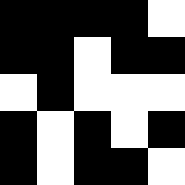[["black", "black", "black", "black", "white"], ["black", "black", "white", "black", "black"], ["white", "black", "white", "white", "white"], ["black", "white", "black", "white", "black"], ["black", "white", "black", "black", "white"]]